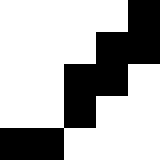[["white", "white", "white", "white", "black"], ["white", "white", "white", "black", "black"], ["white", "white", "black", "black", "white"], ["white", "white", "black", "white", "white"], ["black", "black", "white", "white", "white"]]